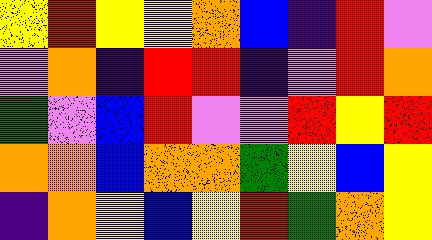[["yellow", "red", "yellow", "yellow", "orange", "blue", "indigo", "red", "violet"], ["violet", "orange", "indigo", "red", "red", "indigo", "violet", "red", "orange"], ["green", "violet", "blue", "red", "violet", "violet", "red", "yellow", "red"], ["orange", "orange", "blue", "orange", "orange", "green", "yellow", "blue", "yellow"], ["indigo", "orange", "yellow", "blue", "yellow", "red", "green", "orange", "yellow"]]